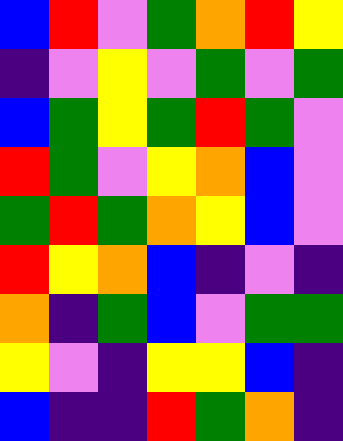[["blue", "red", "violet", "green", "orange", "red", "yellow"], ["indigo", "violet", "yellow", "violet", "green", "violet", "green"], ["blue", "green", "yellow", "green", "red", "green", "violet"], ["red", "green", "violet", "yellow", "orange", "blue", "violet"], ["green", "red", "green", "orange", "yellow", "blue", "violet"], ["red", "yellow", "orange", "blue", "indigo", "violet", "indigo"], ["orange", "indigo", "green", "blue", "violet", "green", "green"], ["yellow", "violet", "indigo", "yellow", "yellow", "blue", "indigo"], ["blue", "indigo", "indigo", "red", "green", "orange", "indigo"]]